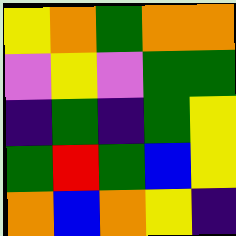[["yellow", "orange", "green", "orange", "orange"], ["violet", "yellow", "violet", "green", "green"], ["indigo", "green", "indigo", "green", "yellow"], ["green", "red", "green", "blue", "yellow"], ["orange", "blue", "orange", "yellow", "indigo"]]